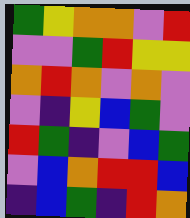[["green", "yellow", "orange", "orange", "violet", "red"], ["violet", "violet", "green", "red", "yellow", "yellow"], ["orange", "red", "orange", "violet", "orange", "violet"], ["violet", "indigo", "yellow", "blue", "green", "violet"], ["red", "green", "indigo", "violet", "blue", "green"], ["violet", "blue", "orange", "red", "red", "blue"], ["indigo", "blue", "green", "indigo", "red", "orange"]]